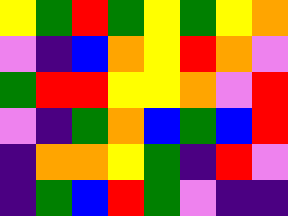[["yellow", "green", "red", "green", "yellow", "green", "yellow", "orange"], ["violet", "indigo", "blue", "orange", "yellow", "red", "orange", "violet"], ["green", "red", "red", "yellow", "yellow", "orange", "violet", "red"], ["violet", "indigo", "green", "orange", "blue", "green", "blue", "red"], ["indigo", "orange", "orange", "yellow", "green", "indigo", "red", "violet"], ["indigo", "green", "blue", "red", "green", "violet", "indigo", "indigo"]]